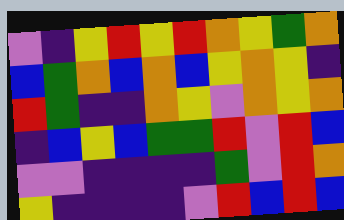[["violet", "indigo", "yellow", "red", "yellow", "red", "orange", "yellow", "green", "orange"], ["blue", "green", "orange", "blue", "orange", "blue", "yellow", "orange", "yellow", "indigo"], ["red", "green", "indigo", "indigo", "orange", "yellow", "violet", "orange", "yellow", "orange"], ["indigo", "blue", "yellow", "blue", "green", "green", "red", "violet", "red", "blue"], ["violet", "violet", "indigo", "indigo", "indigo", "indigo", "green", "violet", "red", "orange"], ["yellow", "indigo", "indigo", "indigo", "indigo", "violet", "red", "blue", "red", "blue"]]